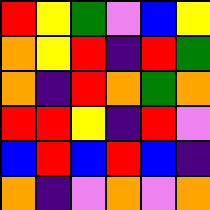[["red", "yellow", "green", "violet", "blue", "yellow"], ["orange", "yellow", "red", "indigo", "red", "green"], ["orange", "indigo", "red", "orange", "green", "orange"], ["red", "red", "yellow", "indigo", "red", "violet"], ["blue", "red", "blue", "red", "blue", "indigo"], ["orange", "indigo", "violet", "orange", "violet", "orange"]]